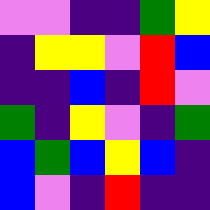[["violet", "violet", "indigo", "indigo", "green", "yellow"], ["indigo", "yellow", "yellow", "violet", "red", "blue"], ["indigo", "indigo", "blue", "indigo", "red", "violet"], ["green", "indigo", "yellow", "violet", "indigo", "green"], ["blue", "green", "blue", "yellow", "blue", "indigo"], ["blue", "violet", "indigo", "red", "indigo", "indigo"]]